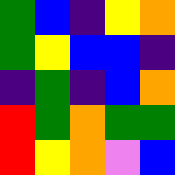[["green", "blue", "indigo", "yellow", "orange"], ["green", "yellow", "blue", "blue", "indigo"], ["indigo", "green", "indigo", "blue", "orange"], ["red", "green", "orange", "green", "green"], ["red", "yellow", "orange", "violet", "blue"]]